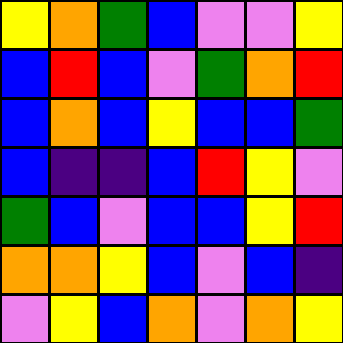[["yellow", "orange", "green", "blue", "violet", "violet", "yellow"], ["blue", "red", "blue", "violet", "green", "orange", "red"], ["blue", "orange", "blue", "yellow", "blue", "blue", "green"], ["blue", "indigo", "indigo", "blue", "red", "yellow", "violet"], ["green", "blue", "violet", "blue", "blue", "yellow", "red"], ["orange", "orange", "yellow", "blue", "violet", "blue", "indigo"], ["violet", "yellow", "blue", "orange", "violet", "orange", "yellow"]]